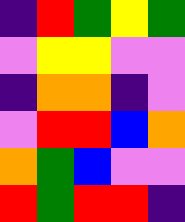[["indigo", "red", "green", "yellow", "green"], ["violet", "yellow", "yellow", "violet", "violet"], ["indigo", "orange", "orange", "indigo", "violet"], ["violet", "red", "red", "blue", "orange"], ["orange", "green", "blue", "violet", "violet"], ["red", "green", "red", "red", "indigo"]]